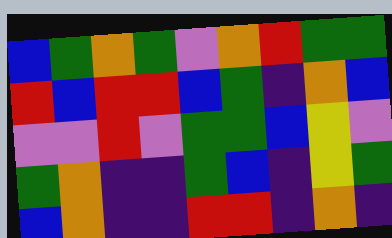[["blue", "green", "orange", "green", "violet", "orange", "red", "green", "green"], ["red", "blue", "red", "red", "blue", "green", "indigo", "orange", "blue"], ["violet", "violet", "red", "violet", "green", "green", "blue", "yellow", "violet"], ["green", "orange", "indigo", "indigo", "green", "blue", "indigo", "yellow", "green"], ["blue", "orange", "indigo", "indigo", "red", "red", "indigo", "orange", "indigo"]]